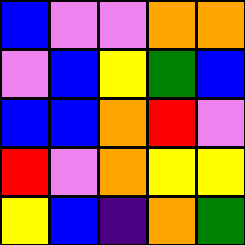[["blue", "violet", "violet", "orange", "orange"], ["violet", "blue", "yellow", "green", "blue"], ["blue", "blue", "orange", "red", "violet"], ["red", "violet", "orange", "yellow", "yellow"], ["yellow", "blue", "indigo", "orange", "green"]]